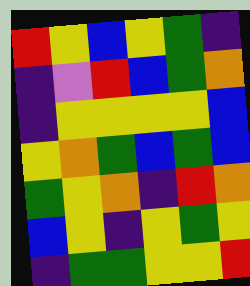[["red", "yellow", "blue", "yellow", "green", "indigo"], ["indigo", "violet", "red", "blue", "green", "orange"], ["indigo", "yellow", "yellow", "yellow", "yellow", "blue"], ["yellow", "orange", "green", "blue", "green", "blue"], ["green", "yellow", "orange", "indigo", "red", "orange"], ["blue", "yellow", "indigo", "yellow", "green", "yellow"], ["indigo", "green", "green", "yellow", "yellow", "red"]]